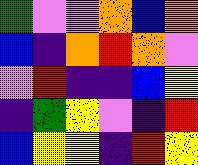[["green", "violet", "violet", "orange", "blue", "orange"], ["blue", "indigo", "orange", "red", "orange", "violet"], ["violet", "red", "indigo", "indigo", "blue", "yellow"], ["indigo", "green", "yellow", "violet", "indigo", "red"], ["blue", "yellow", "yellow", "indigo", "red", "yellow"]]